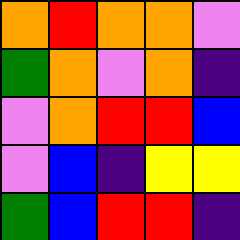[["orange", "red", "orange", "orange", "violet"], ["green", "orange", "violet", "orange", "indigo"], ["violet", "orange", "red", "red", "blue"], ["violet", "blue", "indigo", "yellow", "yellow"], ["green", "blue", "red", "red", "indigo"]]